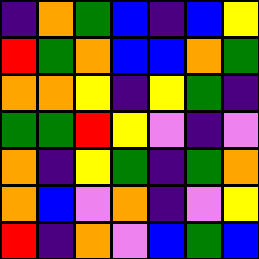[["indigo", "orange", "green", "blue", "indigo", "blue", "yellow"], ["red", "green", "orange", "blue", "blue", "orange", "green"], ["orange", "orange", "yellow", "indigo", "yellow", "green", "indigo"], ["green", "green", "red", "yellow", "violet", "indigo", "violet"], ["orange", "indigo", "yellow", "green", "indigo", "green", "orange"], ["orange", "blue", "violet", "orange", "indigo", "violet", "yellow"], ["red", "indigo", "orange", "violet", "blue", "green", "blue"]]